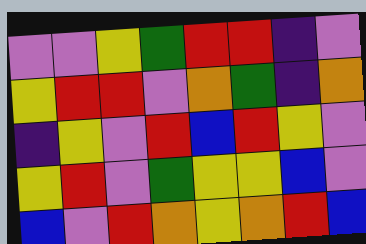[["violet", "violet", "yellow", "green", "red", "red", "indigo", "violet"], ["yellow", "red", "red", "violet", "orange", "green", "indigo", "orange"], ["indigo", "yellow", "violet", "red", "blue", "red", "yellow", "violet"], ["yellow", "red", "violet", "green", "yellow", "yellow", "blue", "violet"], ["blue", "violet", "red", "orange", "yellow", "orange", "red", "blue"]]